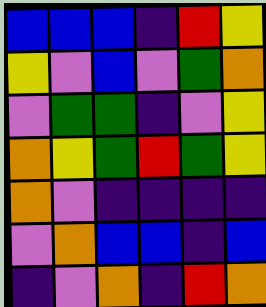[["blue", "blue", "blue", "indigo", "red", "yellow"], ["yellow", "violet", "blue", "violet", "green", "orange"], ["violet", "green", "green", "indigo", "violet", "yellow"], ["orange", "yellow", "green", "red", "green", "yellow"], ["orange", "violet", "indigo", "indigo", "indigo", "indigo"], ["violet", "orange", "blue", "blue", "indigo", "blue"], ["indigo", "violet", "orange", "indigo", "red", "orange"]]